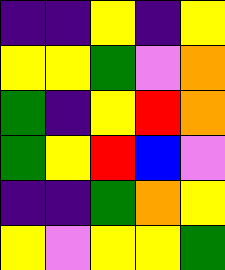[["indigo", "indigo", "yellow", "indigo", "yellow"], ["yellow", "yellow", "green", "violet", "orange"], ["green", "indigo", "yellow", "red", "orange"], ["green", "yellow", "red", "blue", "violet"], ["indigo", "indigo", "green", "orange", "yellow"], ["yellow", "violet", "yellow", "yellow", "green"]]